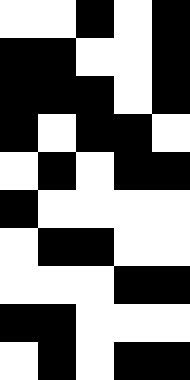[["white", "white", "black", "white", "black"], ["black", "black", "white", "white", "black"], ["black", "black", "black", "white", "black"], ["black", "white", "black", "black", "white"], ["white", "black", "white", "black", "black"], ["black", "white", "white", "white", "white"], ["white", "black", "black", "white", "white"], ["white", "white", "white", "black", "black"], ["black", "black", "white", "white", "white"], ["white", "black", "white", "black", "black"]]